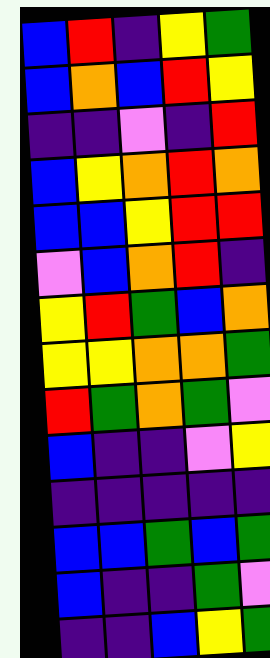[["blue", "red", "indigo", "yellow", "green"], ["blue", "orange", "blue", "red", "yellow"], ["indigo", "indigo", "violet", "indigo", "red"], ["blue", "yellow", "orange", "red", "orange"], ["blue", "blue", "yellow", "red", "red"], ["violet", "blue", "orange", "red", "indigo"], ["yellow", "red", "green", "blue", "orange"], ["yellow", "yellow", "orange", "orange", "green"], ["red", "green", "orange", "green", "violet"], ["blue", "indigo", "indigo", "violet", "yellow"], ["indigo", "indigo", "indigo", "indigo", "indigo"], ["blue", "blue", "green", "blue", "green"], ["blue", "indigo", "indigo", "green", "violet"], ["indigo", "indigo", "blue", "yellow", "green"]]